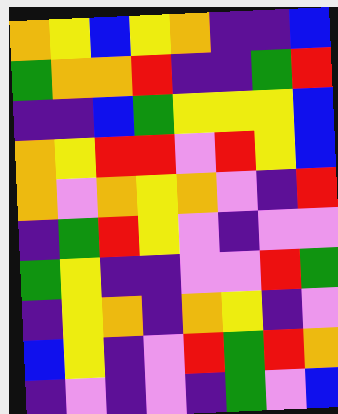[["orange", "yellow", "blue", "yellow", "orange", "indigo", "indigo", "blue"], ["green", "orange", "orange", "red", "indigo", "indigo", "green", "red"], ["indigo", "indigo", "blue", "green", "yellow", "yellow", "yellow", "blue"], ["orange", "yellow", "red", "red", "violet", "red", "yellow", "blue"], ["orange", "violet", "orange", "yellow", "orange", "violet", "indigo", "red"], ["indigo", "green", "red", "yellow", "violet", "indigo", "violet", "violet"], ["green", "yellow", "indigo", "indigo", "violet", "violet", "red", "green"], ["indigo", "yellow", "orange", "indigo", "orange", "yellow", "indigo", "violet"], ["blue", "yellow", "indigo", "violet", "red", "green", "red", "orange"], ["indigo", "violet", "indigo", "violet", "indigo", "green", "violet", "blue"]]